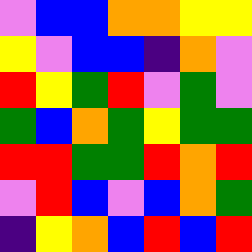[["violet", "blue", "blue", "orange", "orange", "yellow", "yellow"], ["yellow", "violet", "blue", "blue", "indigo", "orange", "violet"], ["red", "yellow", "green", "red", "violet", "green", "violet"], ["green", "blue", "orange", "green", "yellow", "green", "green"], ["red", "red", "green", "green", "red", "orange", "red"], ["violet", "red", "blue", "violet", "blue", "orange", "green"], ["indigo", "yellow", "orange", "blue", "red", "blue", "red"]]